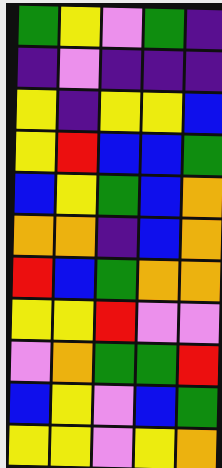[["green", "yellow", "violet", "green", "indigo"], ["indigo", "violet", "indigo", "indigo", "indigo"], ["yellow", "indigo", "yellow", "yellow", "blue"], ["yellow", "red", "blue", "blue", "green"], ["blue", "yellow", "green", "blue", "orange"], ["orange", "orange", "indigo", "blue", "orange"], ["red", "blue", "green", "orange", "orange"], ["yellow", "yellow", "red", "violet", "violet"], ["violet", "orange", "green", "green", "red"], ["blue", "yellow", "violet", "blue", "green"], ["yellow", "yellow", "violet", "yellow", "orange"]]